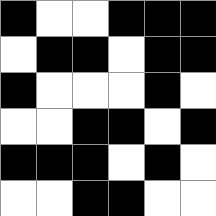[["black", "white", "white", "black", "black", "black"], ["white", "black", "black", "white", "black", "black"], ["black", "white", "white", "white", "black", "white"], ["white", "white", "black", "black", "white", "black"], ["black", "black", "black", "white", "black", "white"], ["white", "white", "black", "black", "white", "white"]]